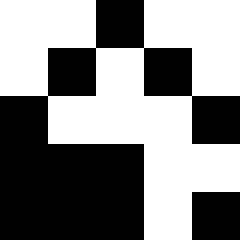[["white", "white", "black", "white", "white"], ["white", "black", "white", "black", "white"], ["black", "white", "white", "white", "black"], ["black", "black", "black", "white", "white"], ["black", "black", "black", "white", "black"]]